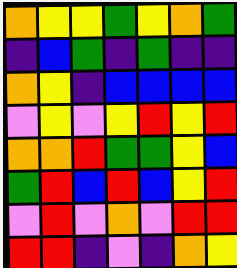[["orange", "yellow", "yellow", "green", "yellow", "orange", "green"], ["indigo", "blue", "green", "indigo", "green", "indigo", "indigo"], ["orange", "yellow", "indigo", "blue", "blue", "blue", "blue"], ["violet", "yellow", "violet", "yellow", "red", "yellow", "red"], ["orange", "orange", "red", "green", "green", "yellow", "blue"], ["green", "red", "blue", "red", "blue", "yellow", "red"], ["violet", "red", "violet", "orange", "violet", "red", "red"], ["red", "red", "indigo", "violet", "indigo", "orange", "yellow"]]